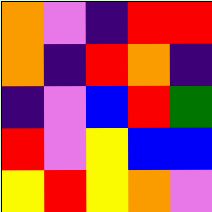[["orange", "violet", "indigo", "red", "red"], ["orange", "indigo", "red", "orange", "indigo"], ["indigo", "violet", "blue", "red", "green"], ["red", "violet", "yellow", "blue", "blue"], ["yellow", "red", "yellow", "orange", "violet"]]